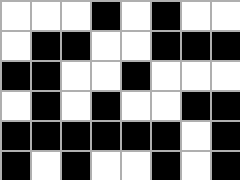[["white", "white", "white", "black", "white", "black", "white", "white"], ["white", "black", "black", "white", "white", "black", "black", "black"], ["black", "black", "white", "white", "black", "white", "white", "white"], ["white", "black", "white", "black", "white", "white", "black", "black"], ["black", "black", "black", "black", "black", "black", "white", "black"], ["black", "white", "black", "white", "white", "black", "white", "black"]]